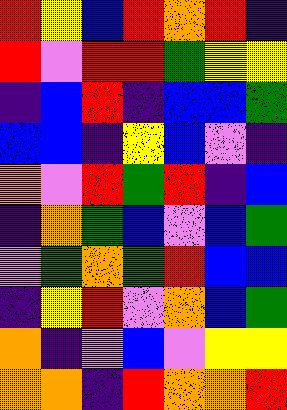[["red", "yellow", "blue", "red", "orange", "red", "indigo"], ["red", "violet", "red", "red", "green", "yellow", "yellow"], ["indigo", "blue", "red", "indigo", "blue", "blue", "green"], ["blue", "blue", "indigo", "yellow", "blue", "violet", "indigo"], ["orange", "violet", "red", "green", "red", "indigo", "blue"], ["indigo", "orange", "green", "blue", "violet", "blue", "green"], ["violet", "green", "orange", "green", "red", "blue", "blue"], ["indigo", "yellow", "red", "violet", "orange", "blue", "green"], ["orange", "indigo", "violet", "blue", "violet", "yellow", "yellow"], ["orange", "orange", "indigo", "red", "orange", "orange", "red"]]